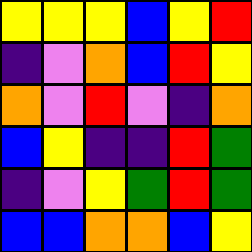[["yellow", "yellow", "yellow", "blue", "yellow", "red"], ["indigo", "violet", "orange", "blue", "red", "yellow"], ["orange", "violet", "red", "violet", "indigo", "orange"], ["blue", "yellow", "indigo", "indigo", "red", "green"], ["indigo", "violet", "yellow", "green", "red", "green"], ["blue", "blue", "orange", "orange", "blue", "yellow"]]